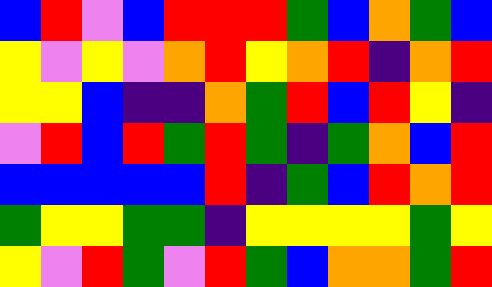[["blue", "red", "violet", "blue", "red", "red", "red", "green", "blue", "orange", "green", "blue"], ["yellow", "violet", "yellow", "violet", "orange", "red", "yellow", "orange", "red", "indigo", "orange", "red"], ["yellow", "yellow", "blue", "indigo", "indigo", "orange", "green", "red", "blue", "red", "yellow", "indigo"], ["violet", "red", "blue", "red", "green", "red", "green", "indigo", "green", "orange", "blue", "red"], ["blue", "blue", "blue", "blue", "blue", "red", "indigo", "green", "blue", "red", "orange", "red"], ["green", "yellow", "yellow", "green", "green", "indigo", "yellow", "yellow", "yellow", "yellow", "green", "yellow"], ["yellow", "violet", "red", "green", "violet", "red", "green", "blue", "orange", "orange", "green", "red"]]